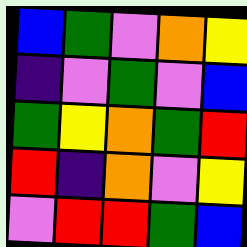[["blue", "green", "violet", "orange", "yellow"], ["indigo", "violet", "green", "violet", "blue"], ["green", "yellow", "orange", "green", "red"], ["red", "indigo", "orange", "violet", "yellow"], ["violet", "red", "red", "green", "blue"]]